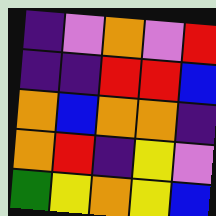[["indigo", "violet", "orange", "violet", "red"], ["indigo", "indigo", "red", "red", "blue"], ["orange", "blue", "orange", "orange", "indigo"], ["orange", "red", "indigo", "yellow", "violet"], ["green", "yellow", "orange", "yellow", "blue"]]